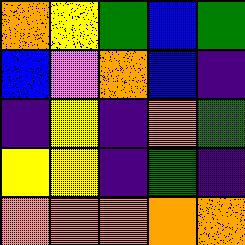[["orange", "yellow", "green", "blue", "green"], ["blue", "violet", "orange", "blue", "indigo"], ["indigo", "yellow", "indigo", "orange", "green"], ["yellow", "yellow", "indigo", "green", "indigo"], ["orange", "orange", "orange", "orange", "orange"]]